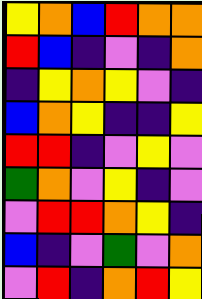[["yellow", "orange", "blue", "red", "orange", "orange"], ["red", "blue", "indigo", "violet", "indigo", "orange"], ["indigo", "yellow", "orange", "yellow", "violet", "indigo"], ["blue", "orange", "yellow", "indigo", "indigo", "yellow"], ["red", "red", "indigo", "violet", "yellow", "violet"], ["green", "orange", "violet", "yellow", "indigo", "violet"], ["violet", "red", "red", "orange", "yellow", "indigo"], ["blue", "indigo", "violet", "green", "violet", "orange"], ["violet", "red", "indigo", "orange", "red", "yellow"]]